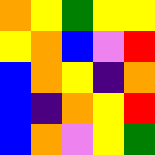[["orange", "yellow", "green", "yellow", "yellow"], ["yellow", "orange", "blue", "violet", "red"], ["blue", "orange", "yellow", "indigo", "orange"], ["blue", "indigo", "orange", "yellow", "red"], ["blue", "orange", "violet", "yellow", "green"]]